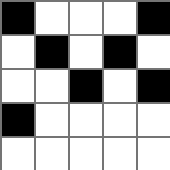[["black", "white", "white", "white", "black"], ["white", "black", "white", "black", "white"], ["white", "white", "black", "white", "black"], ["black", "white", "white", "white", "white"], ["white", "white", "white", "white", "white"]]